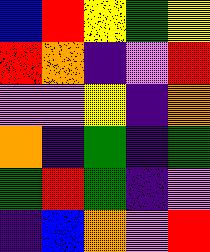[["blue", "red", "yellow", "green", "yellow"], ["red", "orange", "indigo", "violet", "red"], ["violet", "violet", "yellow", "indigo", "orange"], ["orange", "indigo", "green", "indigo", "green"], ["green", "red", "green", "indigo", "violet"], ["indigo", "blue", "orange", "violet", "red"]]